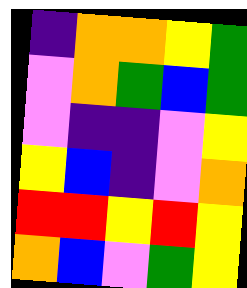[["indigo", "orange", "orange", "yellow", "green"], ["violet", "orange", "green", "blue", "green"], ["violet", "indigo", "indigo", "violet", "yellow"], ["yellow", "blue", "indigo", "violet", "orange"], ["red", "red", "yellow", "red", "yellow"], ["orange", "blue", "violet", "green", "yellow"]]